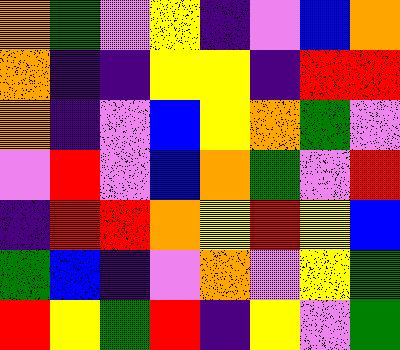[["orange", "green", "violet", "yellow", "indigo", "violet", "blue", "orange"], ["orange", "indigo", "indigo", "yellow", "yellow", "indigo", "red", "red"], ["orange", "indigo", "violet", "blue", "yellow", "orange", "green", "violet"], ["violet", "red", "violet", "blue", "orange", "green", "violet", "red"], ["indigo", "red", "red", "orange", "yellow", "red", "yellow", "blue"], ["green", "blue", "indigo", "violet", "orange", "violet", "yellow", "green"], ["red", "yellow", "green", "red", "indigo", "yellow", "violet", "green"]]